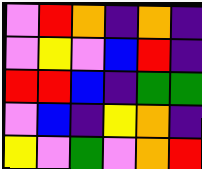[["violet", "red", "orange", "indigo", "orange", "indigo"], ["violet", "yellow", "violet", "blue", "red", "indigo"], ["red", "red", "blue", "indigo", "green", "green"], ["violet", "blue", "indigo", "yellow", "orange", "indigo"], ["yellow", "violet", "green", "violet", "orange", "red"]]